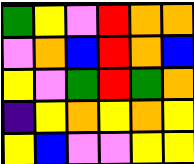[["green", "yellow", "violet", "red", "orange", "orange"], ["violet", "orange", "blue", "red", "orange", "blue"], ["yellow", "violet", "green", "red", "green", "orange"], ["indigo", "yellow", "orange", "yellow", "orange", "yellow"], ["yellow", "blue", "violet", "violet", "yellow", "yellow"]]